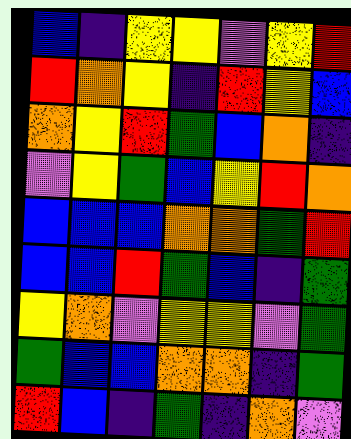[["blue", "indigo", "yellow", "yellow", "violet", "yellow", "red"], ["red", "orange", "yellow", "indigo", "red", "yellow", "blue"], ["orange", "yellow", "red", "green", "blue", "orange", "indigo"], ["violet", "yellow", "green", "blue", "yellow", "red", "orange"], ["blue", "blue", "blue", "orange", "orange", "green", "red"], ["blue", "blue", "red", "green", "blue", "indigo", "green"], ["yellow", "orange", "violet", "yellow", "yellow", "violet", "green"], ["green", "blue", "blue", "orange", "orange", "indigo", "green"], ["red", "blue", "indigo", "green", "indigo", "orange", "violet"]]